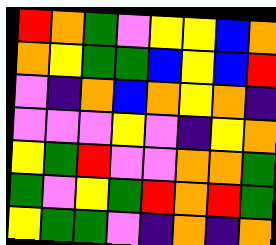[["red", "orange", "green", "violet", "yellow", "yellow", "blue", "orange"], ["orange", "yellow", "green", "green", "blue", "yellow", "blue", "red"], ["violet", "indigo", "orange", "blue", "orange", "yellow", "orange", "indigo"], ["violet", "violet", "violet", "yellow", "violet", "indigo", "yellow", "orange"], ["yellow", "green", "red", "violet", "violet", "orange", "orange", "green"], ["green", "violet", "yellow", "green", "red", "orange", "red", "green"], ["yellow", "green", "green", "violet", "indigo", "orange", "indigo", "orange"]]